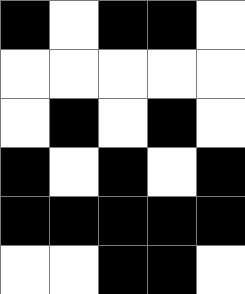[["black", "white", "black", "black", "white"], ["white", "white", "white", "white", "white"], ["white", "black", "white", "black", "white"], ["black", "white", "black", "white", "black"], ["black", "black", "black", "black", "black"], ["white", "white", "black", "black", "white"]]